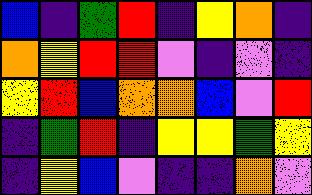[["blue", "indigo", "green", "red", "indigo", "yellow", "orange", "indigo"], ["orange", "yellow", "red", "red", "violet", "indigo", "violet", "indigo"], ["yellow", "red", "blue", "orange", "orange", "blue", "violet", "red"], ["indigo", "green", "red", "indigo", "yellow", "yellow", "green", "yellow"], ["indigo", "yellow", "blue", "violet", "indigo", "indigo", "orange", "violet"]]